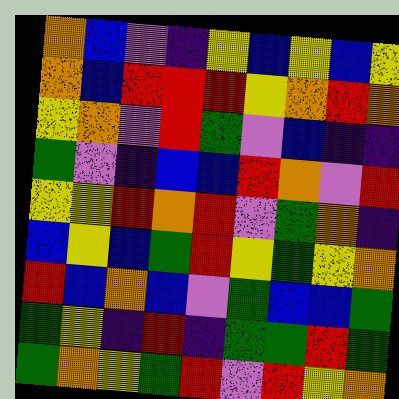[["orange", "blue", "violet", "indigo", "yellow", "blue", "yellow", "blue", "yellow"], ["orange", "blue", "red", "red", "red", "yellow", "orange", "red", "orange"], ["yellow", "orange", "violet", "red", "green", "violet", "blue", "indigo", "indigo"], ["green", "violet", "indigo", "blue", "blue", "red", "orange", "violet", "red"], ["yellow", "yellow", "red", "orange", "red", "violet", "green", "orange", "indigo"], ["blue", "yellow", "blue", "green", "red", "yellow", "green", "yellow", "orange"], ["red", "blue", "orange", "blue", "violet", "green", "blue", "blue", "green"], ["green", "yellow", "indigo", "red", "indigo", "green", "green", "red", "green"], ["green", "orange", "yellow", "green", "red", "violet", "red", "yellow", "orange"]]